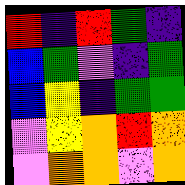[["red", "indigo", "red", "green", "indigo"], ["blue", "green", "violet", "indigo", "green"], ["blue", "yellow", "indigo", "green", "green"], ["violet", "yellow", "orange", "red", "orange"], ["violet", "orange", "orange", "violet", "orange"]]